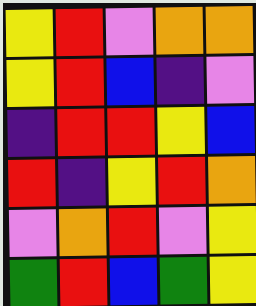[["yellow", "red", "violet", "orange", "orange"], ["yellow", "red", "blue", "indigo", "violet"], ["indigo", "red", "red", "yellow", "blue"], ["red", "indigo", "yellow", "red", "orange"], ["violet", "orange", "red", "violet", "yellow"], ["green", "red", "blue", "green", "yellow"]]